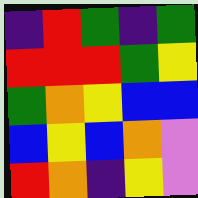[["indigo", "red", "green", "indigo", "green"], ["red", "red", "red", "green", "yellow"], ["green", "orange", "yellow", "blue", "blue"], ["blue", "yellow", "blue", "orange", "violet"], ["red", "orange", "indigo", "yellow", "violet"]]